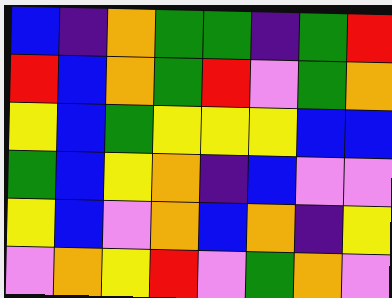[["blue", "indigo", "orange", "green", "green", "indigo", "green", "red"], ["red", "blue", "orange", "green", "red", "violet", "green", "orange"], ["yellow", "blue", "green", "yellow", "yellow", "yellow", "blue", "blue"], ["green", "blue", "yellow", "orange", "indigo", "blue", "violet", "violet"], ["yellow", "blue", "violet", "orange", "blue", "orange", "indigo", "yellow"], ["violet", "orange", "yellow", "red", "violet", "green", "orange", "violet"]]